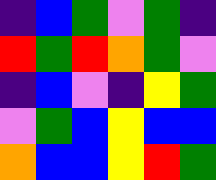[["indigo", "blue", "green", "violet", "green", "indigo"], ["red", "green", "red", "orange", "green", "violet"], ["indigo", "blue", "violet", "indigo", "yellow", "green"], ["violet", "green", "blue", "yellow", "blue", "blue"], ["orange", "blue", "blue", "yellow", "red", "green"]]